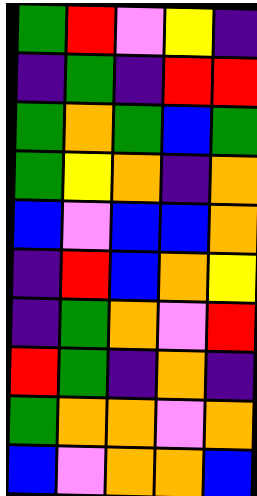[["green", "red", "violet", "yellow", "indigo"], ["indigo", "green", "indigo", "red", "red"], ["green", "orange", "green", "blue", "green"], ["green", "yellow", "orange", "indigo", "orange"], ["blue", "violet", "blue", "blue", "orange"], ["indigo", "red", "blue", "orange", "yellow"], ["indigo", "green", "orange", "violet", "red"], ["red", "green", "indigo", "orange", "indigo"], ["green", "orange", "orange", "violet", "orange"], ["blue", "violet", "orange", "orange", "blue"]]